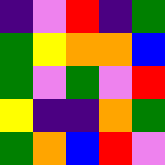[["indigo", "violet", "red", "indigo", "green"], ["green", "yellow", "orange", "orange", "blue"], ["green", "violet", "green", "violet", "red"], ["yellow", "indigo", "indigo", "orange", "green"], ["green", "orange", "blue", "red", "violet"]]